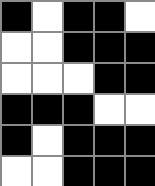[["black", "white", "black", "black", "white"], ["white", "white", "black", "black", "black"], ["white", "white", "white", "black", "black"], ["black", "black", "black", "white", "white"], ["black", "white", "black", "black", "black"], ["white", "white", "black", "black", "black"]]